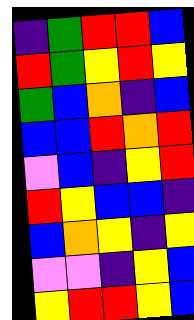[["indigo", "green", "red", "red", "blue"], ["red", "green", "yellow", "red", "yellow"], ["green", "blue", "orange", "indigo", "blue"], ["blue", "blue", "red", "orange", "red"], ["violet", "blue", "indigo", "yellow", "red"], ["red", "yellow", "blue", "blue", "indigo"], ["blue", "orange", "yellow", "indigo", "yellow"], ["violet", "violet", "indigo", "yellow", "blue"], ["yellow", "red", "red", "yellow", "blue"]]